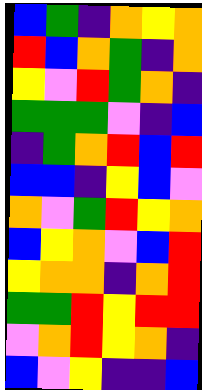[["blue", "green", "indigo", "orange", "yellow", "orange"], ["red", "blue", "orange", "green", "indigo", "orange"], ["yellow", "violet", "red", "green", "orange", "indigo"], ["green", "green", "green", "violet", "indigo", "blue"], ["indigo", "green", "orange", "red", "blue", "red"], ["blue", "blue", "indigo", "yellow", "blue", "violet"], ["orange", "violet", "green", "red", "yellow", "orange"], ["blue", "yellow", "orange", "violet", "blue", "red"], ["yellow", "orange", "orange", "indigo", "orange", "red"], ["green", "green", "red", "yellow", "red", "red"], ["violet", "orange", "red", "yellow", "orange", "indigo"], ["blue", "violet", "yellow", "indigo", "indigo", "blue"]]